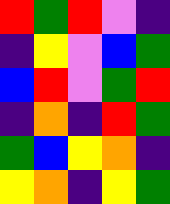[["red", "green", "red", "violet", "indigo"], ["indigo", "yellow", "violet", "blue", "green"], ["blue", "red", "violet", "green", "red"], ["indigo", "orange", "indigo", "red", "green"], ["green", "blue", "yellow", "orange", "indigo"], ["yellow", "orange", "indigo", "yellow", "green"]]